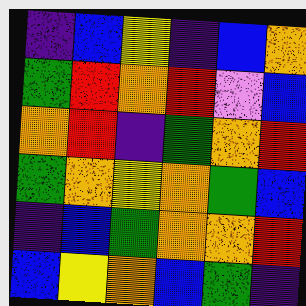[["indigo", "blue", "yellow", "indigo", "blue", "orange"], ["green", "red", "orange", "red", "violet", "blue"], ["orange", "red", "indigo", "green", "orange", "red"], ["green", "orange", "yellow", "orange", "green", "blue"], ["indigo", "blue", "green", "orange", "orange", "red"], ["blue", "yellow", "orange", "blue", "green", "indigo"]]